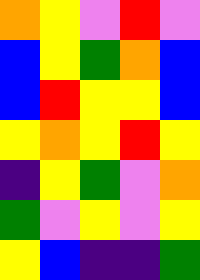[["orange", "yellow", "violet", "red", "violet"], ["blue", "yellow", "green", "orange", "blue"], ["blue", "red", "yellow", "yellow", "blue"], ["yellow", "orange", "yellow", "red", "yellow"], ["indigo", "yellow", "green", "violet", "orange"], ["green", "violet", "yellow", "violet", "yellow"], ["yellow", "blue", "indigo", "indigo", "green"]]